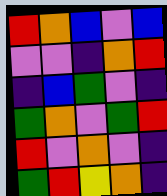[["red", "orange", "blue", "violet", "blue"], ["violet", "violet", "indigo", "orange", "red"], ["indigo", "blue", "green", "violet", "indigo"], ["green", "orange", "violet", "green", "red"], ["red", "violet", "orange", "violet", "indigo"], ["green", "red", "yellow", "orange", "indigo"]]